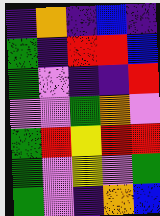[["indigo", "orange", "indigo", "blue", "indigo"], ["green", "indigo", "red", "red", "blue"], ["green", "violet", "indigo", "indigo", "red"], ["violet", "violet", "green", "orange", "violet"], ["green", "red", "yellow", "red", "red"], ["green", "violet", "yellow", "violet", "green"], ["green", "violet", "indigo", "orange", "blue"]]